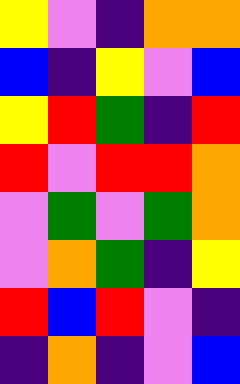[["yellow", "violet", "indigo", "orange", "orange"], ["blue", "indigo", "yellow", "violet", "blue"], ["yellow", "red", "green", "indigo", "red"], ["red", "violet", "red", "red", "orange"], ["violet", "green", "violet", "green", "orange"], ["violet", "orange", "green", "indigo", "yellow"], ["red", "blue", "red", "violet", "indigo"], ["indigo", "orange", "indigo", "violet", "blue"]]